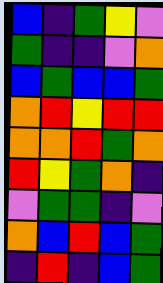[["blue", "indigo", "green", "yellow", "violet"], ["green", "indigo", "indigo", "violet", "orange"], ["blue", "green", "blue", "blue", "green"], ["orange", "red", "yellow", "red", "red"], ["orange", "orange", "red", "green", "orange"], ["red", "yellow", "green", "orange", "indigo"], ["violet", "green", "green", "indigo", "violet"], ["orange", "blue", "red", "blue", "green"], ["indigo", "red", "indigo", "blue", "green"]]